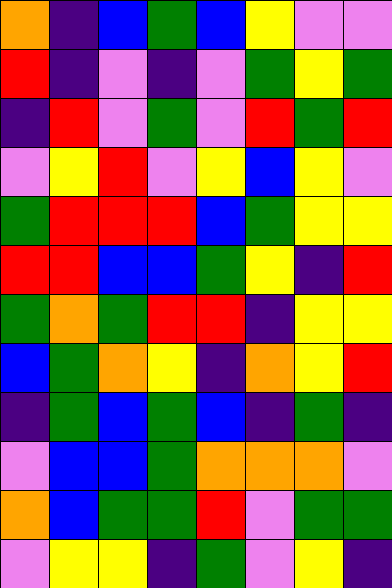[["orange", "indigo", "blue", "green", "blue", "yellow", "violet", "violet"], ["red", "indigo", "violet", "indigo", "violet", "green", "yellow", "green"], ["indigo", "red", "violet", "green", "violet", "red", "green", "red"], ["violet", "yellow", "red", "violet", "yellow", "blue", "yellow", "violet"], ["green", "red", "red", "red", "blue", "green", "yellow", "yellow"], ["red", "red", "blue", "blue", "green", "yellow", "indigo", "red"], ["green", "orange", "green", "red", "red", "indigo", "yellow", "yellow"], ["blue", "green", "orange", "yellow", "indigo", "orange", "yellow", "red"], ["indigo", "green", "blue", "green", "blue", "indigo", "green", "indigo"], ["violet", "blue", "blue", "green", "orange", "orange", "orange", "violet"], ["orange", "blue", "green", "green", "red", "violet", "green", "green"], ["violet", "yellow", "yellow", "indigo", "green", "violet", "yellow", "indigo"]]